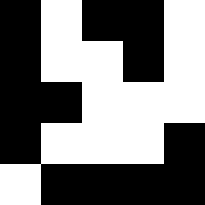[["black", "white", "black", "black", "white"], ["black", "white", "white", "black", "white"], ["black", "black", "white", "white", "white"], ["black", "white", "white", "white", "black"], ["white", "black", "black", "black", "black"]]